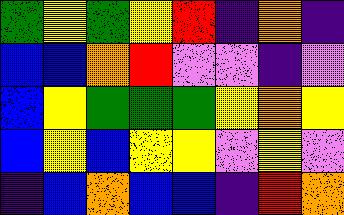[["green", "yellow", "green", "yellow", "red", "indigo", "orange", "indigo"], ["blue", "blue", "orange", "red", "violet", "violet", "indigo", "violet"], ["blue", "yellow", "green", "green", "green", "yellow", "orange", "yellow"], ["blue", "yellow", "blue", "yellow", "yellow", "violet", "yellow", "violet"], ["indigo", "blue", "orange", "blue", "blue", "indigo", "red", "orange"]]